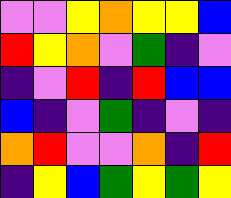[["violet", "violet", "yellow", "orange", "yellow", "yellow", "blue"], ["red", "yellow", "orange", "violet", "green", "indigo", "violet"], ["indigo", "violet", "red", "indigo", "red", "blue", "blue"], ["blue", "indigo", "violet", "green", "indigo", "violet", "indigo"], ["orange", "red", "violet", "violet", "orange", "indigo", "red"], ["indigo", "yellow", "blue", "green", "yellow", "green", "yellow"]]